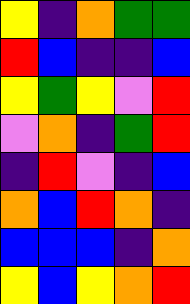[["yellow", "indigo", "orange", "green", "green"], ["red", "blue", "indigo", "indigo", "blue"], ["yellow", "green", "yellow", "violet", "red"], ["violet", "orange", "indigo", "green", "red"], ["indigo", "red", "violet", "indigo", "blue"], ["orange", "blue", "red", "orange", "indigo"], ["blue", "blue", "blue", "indigo", "orange"], ["yellow", "blue", "yellow", "orange", "red"]]